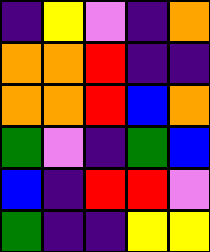[["indigo", "yellow", "violet", "indigo", "orange"], ["orange", "orange", "red", "indigo", "indigo"], ["orange", "orange", "red", "blue", "orange"], ["green", "violet", "indigo", "green", "blue"], ["blue", "indigo", "red", "red", "violet"], ["green", "indigo", "indigo", "yellow", "yellow"]]